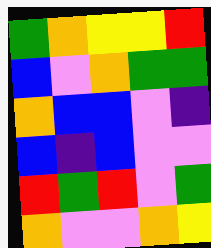[["green", "orange", "yellow", "yellow", "red"], ["blue", "violet", "orange", "green", "green"], ["orange", "blue", "blue", "violet", "indigo"], ["blue", "indigo", "blue", "violet", "violet"], ["red", "green", "red", "violet", "green"], ["orange", "violet", "violet", "orange", "yellow"]]